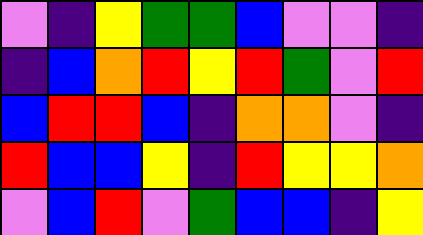[["violet", "indigo", "yellow", "green", "green", "blue", "violet", "violet", "indigo"], ["indigo", "blue", "orange", "red", "yellow", "red", "green", "violet", "red"], ["blue", "red", "red", "blue", "indigo", "orange", "orange", "violet", "indigo"], ["red", "blue", "blue", "yellow", "indigo", "red", "yellow", "yellow", "orange"], ["violet", "blue", "red", "violet", "green", "blue", "blue", "indigo", "yellow"]]